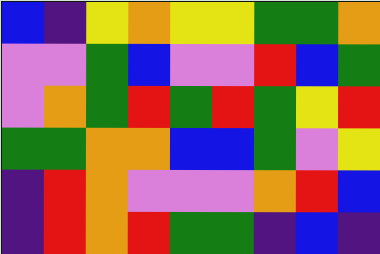[["blue", "indigo", "yellow", "orange", "yellow", "yellow", "green", "green", "orange"], ["violet", "violet", "green", "blue", "violet", "violet", "red", "blue", "green"], ["violet", "orange", "green", "red", "green", "red", "green", "yellow", "red"], ["green", "green", "orange", "orange", "blue", "blue", "green", "violet", "yellow"], ["indigo", "red", "orange", "violet", "violet", "violet", "orange", "red", "blue"], ["indigo", "red", "orange", "red", "green", "green", "indigo", "blue", "indigo"]]